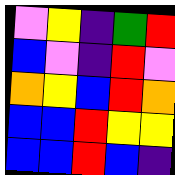[["violet", "yellow", "indigo", "green", "red"], ["blue", "violet", "indigo", "red", "violet"], ["orange", "yellow", "blue", "red", "orange"], ["blue", "blue", "red", "yellow", "yellow"], ["blue", "blue", "red", "blue", "indigo"]]